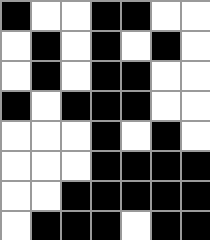[["black", "white", "white", "black", "black", "white", "white"], ["white", "black", "white", "black", "white", "black", "white"], ["white", "black", "white", "black", "black", "white", "white"], ["black", "white", "black", "black", "black", "white", "white"], ["white", "white", "white", "black", "white", "black", "white"], ["white", "white", "white", "black", "black", "black", "black"], ["white", "white", "black", "black", "black", "black", "black"], ["white", "black", "black", "black", "white", "black", "black"]]